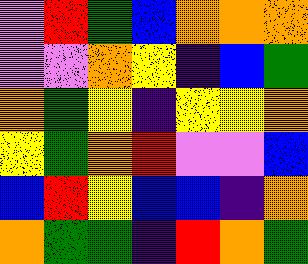[["violet", "red", "green", "blue", "orange", "orange", "orange"], ["violet", "violet", "orange", "yellow", "indigo", "blue", "green"], ["orange", "green", "yellow", "indigo", "yellow", "yellow", "orange"], ["yellow", "green", "orange", "red", "violet", "violet", "blue"], ["blue", "red", "yellow", "blue", "blue", "indigo", "orange"], ["orange", "green", "green", "indigo", "red", "orange", "green"]]